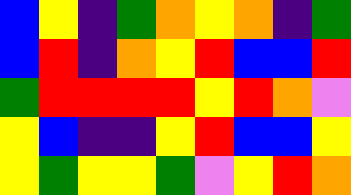[["blue", "yellow", "indigo", "green", "orange", "yellow", "orange", "indigo", "green"], ["blue", "red", "indigo", "orange", "yellow", "red", "blue", "blue", "red"], ["green", "red", "red", "red", "red", "yellow", "red", "orange", "violet"], ["yellow", "blue", "indigo", "indigo", "yellow", "red", "blue", "blue", "yellow"], ["yellow", "green", "yellow", "yellow", "green", "violet", "yellow", "red", "orange"]]